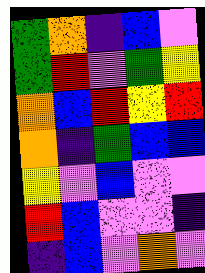[["green", "orange", "indigo", "blue", "violet"], ["green", "red", "violet", "green", "yellow"], ["orange", "blue", "red", "yellow", "red"], ["orange", "indigo", "green", "blue", "blue"], ["yellow", "violet", "blue", "violet", "violet"], ["red", "blue", "violet", "violet", "indigo"], ["indigo", "blue", "violet", "orange", "violet"]]